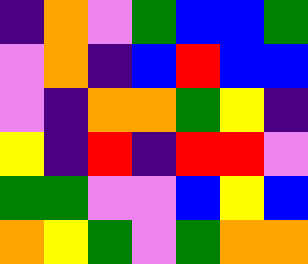[["indigo", "orange", "violet", "green", "blue", "blue", "green"], ["violet", "orange", "indigo", "blue", "red", "blue", "blue"], ["violet", "indigo", "orange", "orange", "green", "yellow", "indigo"], ["yellow", "indigo", "red", "indigo", "red", "red", "violet"], ["green", "green", "violet", "violet", "blue", "yellow", "blue"], ["orange", "yellow", "green", "violet", "green", "orange", "orange"]]